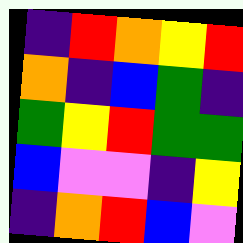[["indigo", "red", "orange", "yellow", "red"], ["orange", "indigo", "blue", "green", "indigo"], ["green", "yellow", "red", "green", "green"], ["blue", "violet", "violet", "indigo", "yellow"], ["indigo", "orange", "red", "blue", "violet"]]